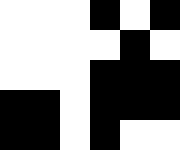[["white", "white", "white", "black", "white", "black"], ["white", "white", "white", "white", "black", "white"], ["white", "white", "white", "black", "black", "black"], ["black", "black", "white", "black", "black", "black"], ["black", "black", "white", "black", "white", "white"]]